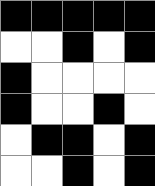[["black", "black", "black", "black", "black"], ["white", "white", "black", "white", "black"], ["black", "white", "white", "white", "white"], ["black", "white", "white", "black", "white"], ["white", "black", "black", "white", "black"], ["white", "white", "black", "white", "black"]]